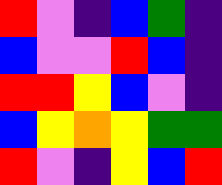[["red", "violet", "indigo", "blue", "green", "indigo"], ["blue", "violet", "violet", "red", "blue", "indigo"], ["red", "red", "yellow", "blue", "violet", "indigo"], ["blue", "yellow", "orange", "yellow", "green", "green"], ["red", "violet", "indigo", "yellow", "blue", "red"]]